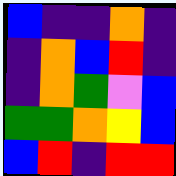[["blue", "indigo", "indigo", "orange", "indigo"], ["indigo", "orange", "blue", "red", "indigo"], ["indigo", "orange", "green", "violet", "blue"], ["green", "green", "orange", "yellow", "blue"], ["blue", "red", "indigo", "red", "red"]]